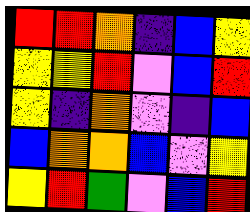[["red", "red", "orange", "indigo", "blue", "yellow"], ["yellow", "yellow", "red", "violet", "blue", "red"], ["yellow", "indigo", "orange", "violet", "indigo", "blue"], ["blue", "orange", "orange", "blue", "violet", "yellow"], ["yellow", "red", "green", "violet", "blue", "red"]]